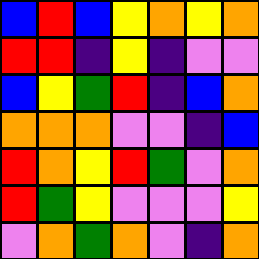[["blue", "red", "blue", "yellow", "orange", "yellow", "orange"], ["red", "red", "indigo", "yellow", "indigo", "violet", "violet"], ["blue", "yellow", "green", "red", "indigo", "blue", "orange"], ["orange", "orange", "orange", "violet", "violet", "indigo", "blue"], ["red", "orange", "yellow", "red", "green", "violet", "orange"], ["red", "green", "yellow", "violet", "violet", "violet", "yellow"], ["violet", "orange", "green", "orange", "violet", "indigo", "orange"]]